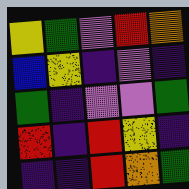[["yellow", "green", "violet", "red", "orange"], ["blue", "yellow", "indigo", "violet", "indigo"], ["green", "indigo", "violet", "violet", "green"], ["red", "indigo", "red", "yellow", "indigo"], ["indigo", "indigo", "red", "orange", "green"]]